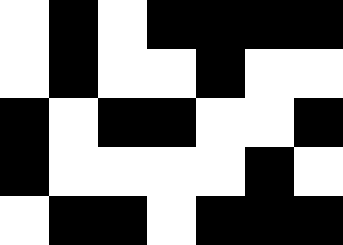[["white", "black", "white", "black", "black", "black", "black"], ["white", "black", "white", "white", "black", "white", "white"], ["black", "white", "black", "black", "white", "white", "black"], ["black", "white", "white", "white", "white", "black", "white"], ["white", "black", "black", "white", "black", "black", "black"]]